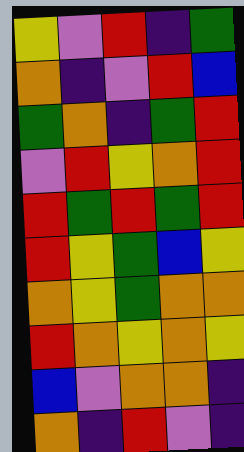[["yellow", "violet", "red", "indigo", "green"], ["orange", "indigo", "violet", "red", "blue"], ["green", "orange", "indigo", "green", "red"], ["violet", "red", "yellow", "orange", "red"], ["red", "green", "red", "green", "red"], ["red", "yellow", "green", "blue", "yellow"], ["orange", "yellow", "green", "orange", "orange"], ["red", "orange", "yellow", "orange", "yellow"], ["blue", "violet", "orange", "orange", "indigo"], ["orange", "indigo", "red", "violet", "indigo"]]